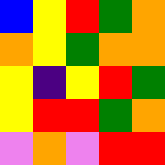[["blue", "yellow", "red", "green", "orange"], ["orange", "yellow", "green", "orange", "orange"], ["yellow", "indigo", "yellow", "red", "green"], ["yellow", "red", "red", "green", "orange"], ["violet", "orange", "violet", "red", "red"]]